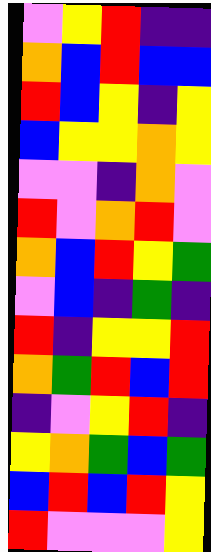[["violet", "yellow", "red", "indigo", "indigo"], ["orange", "blue", "red", "blue", "blue"], ["red", "blue", "yellow", "indigo", "yellow"], ["blue", "yellow", "yellow", "orange", "yellow"], ["violet", "violet", "indigo", "orange", "violet"], ["red", "violet", "orange", "red", "violet"], ["orange", "blue", "red", "yellow", "green"], ["violet", "blue", "indigo", "green", "indigo"], ["red", "indigo", "yellow", "yellow", "red"], ["orange", "green", "red", "blue", "red"], ["indigo", "violet", "yellow", "red", "indigo"], ["yellow", "orange", "green", "blue", "green"], ["blue", "red", "blue", "red", "yellow"], ["red", "violet", "violet", "violet", "yellow"]]